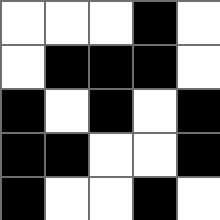[["white", "white", "white", "black", "white"], ["white", "black", "black", "black", "white"], ["black", "white", "black", "white", "black"], ["black", "black", "white", "white", "black"], ["black", "white", "white", "black", "white"]]